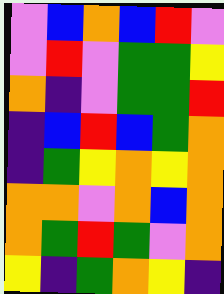[["violet", "blue", "orange", "blue", "red", "violet"], ["violet", "red", "violet", "green", "green", "yellow"], ["orange", "indigo", "violet", "green", "green", "red"], ["indigo", "blue", "red", "blue", "green", "orange"], ["indigo", "green", "yellow", "orange", "yellow", "orange"], ["orange", "orange", "violet", "orange", "blue", "orange"], ["orange", "green", "red", "green", "violet", "orange"], ["yellow", "indigo", "green", "orange", "yellow", "indigo"]]